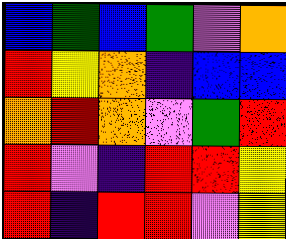[["blue", "green", "blue", "green", "violet", "orange"], ["red", "yellow", "orange", "indigo", "blue", "blue"], ["orange", "red", "orange", "violet", "green", "red"], ["red", "violet", "indigo", "red", "red", "yellow"], ["red", "indigo", "red", "red", "violet", "yellow"]]